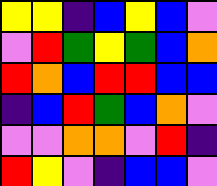[["yellow", "yellow", "indigo", "blue", "yellow", "blue", "violet"], ["violet", "red", "green", "yellow", "green", "blue", "orange"], ["red", "orange", "blue", "red", "red", "blue", "blue"], ["indigo", "blue", "red", "green", "blue", "orange", "violet"], ["violet", "violet", "orange", "orange", "violet", "red", "indigo"], ["red", "yellow", "violet", "indigo", "blue", "blue", "violet"]]